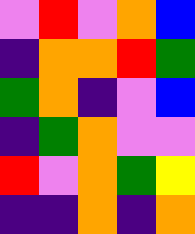[["violet", "red", "violet", "orange", "blue"], ["indigo", "orange", "orange", "red", "green"], ["green", "orange", "indigo", "violet", "blue"], ["indigo", "green", "orange", "violet", "violet"], ["red", "violet", "orange", "green", "yellow"], ["indigo", "indigo", "orange", "indigo", "orange"]]